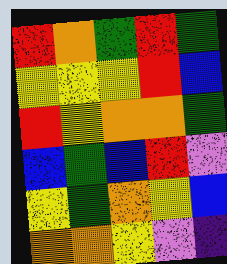[["red", "orange", "green", "red", "green"], ["yellow", "yellow", "yellow", "red", "blue"], ["red", "yellow", "orange", "orange", "green"], ["blue", "green", "blue", "red", "violet"], ["yellow", "green", "orange", "yellow", "blue"], ["orange", "orange", "yellow", "violet", "indigo"]]